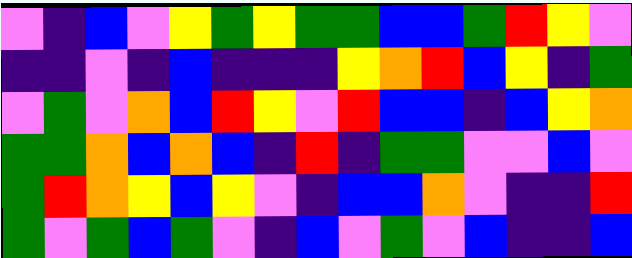[["violet", "indigo", "blue", "violet", "yellow", "green", "yellow", "green", "green", "blue", "blue", "green", "red", "yellow", "violet"], ["indigo", "indigo", "violet", "indigo", "blue", "indigo", "indigo", "indigo", "yellow", "orange", "red", "blue", "yellow", "indigo", "green"], ["violet", "green", "violet", "orange", "blue", "red", "yellow", "violet", "red", "blue", "blue", "indigo", "blue", "yellow", "orange"], ["green", "green", "orange", "blue", "orange", "blue", "indigo", "red", "indigo", "green", "green", "violet", "violet", "blue", "violet"], ["green", "red", "orange", "yellow", "blue", "yellow", "violet", "indigo", "blue", "blue", "orange", "violet", "indigo", "indigo", "red"], ["green", "violet", "green", "blue", "green", "violet", "indigo", "blue", "violet", "green", "violet", "blue", "indigo", "indigo", "blue"]]